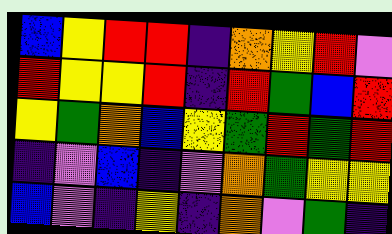[["blue", "yellow", "red", "red", "indigo", "orange", "yellow", "red", "violet"], ["red", "yellow", "yellow", "red", "indigo", "red", "green", "blue", "red"], ["yellow", "green", "orange", "blue", "yellow", "green", "red", "green", "red"], ["indigo", "violet", "blue", "indigo", "violet", "orange", "green", "yellow", "yellow"], ["blue", "violet", "indigo", "yellow", "indigo", "orange", "violet", "green", "indigo"]]